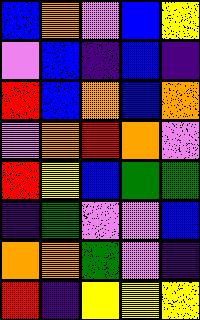[["blue", "orange", "violet", "blue", "yellow"], ["violet", "blue", "indigo", "blue", "indigo"], ["red", "blue", "orange", "blue", "orange"], ["violet", "orange", "red", "orange", "violet"], ["red", "yellow", "blue", "green", "green"], ["indigo", "green", "violet", "violet", "blue"], ["orange", "orange", "green", "violet", "indigo"], ["red", "indigo", "yellow", "yellow", "yellow"]]